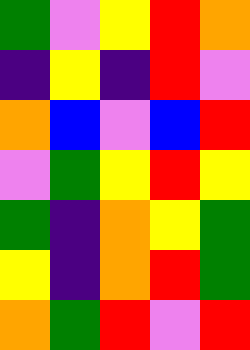[["green", "violet", "yellow", "red", "orange"], ["indigo", "yellow", "indigo", "red", "violet"], ["orange", "blue", "violet", "blue", "red"], ["violet", "green", "yellow", "red", "yellow"], ["green", "indigo", "orange", "yellow", "green"], ["yellow", "indigo", "orange", "red", "green"], ["orange", "green", "red", "violet", "red"]]